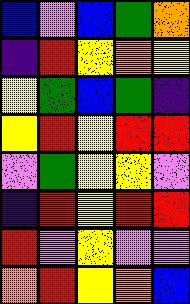[["blue", "violet", "blue", "green", "orange"], ["indigo", "red", "yellow", "orange", "yellow"], ["yellow", "green", "blue", "green", "indigo"], ["yellow", "red", "yellow", "red", "red"], ["violet", "green", "yellow", "yellow", "violet"], ["indigo", "red", "yellow", "red", "red"], ["red", "violet", "yellow", "violet", "violet"], ["orange", "red", "yellow", "orange", "blue"]]